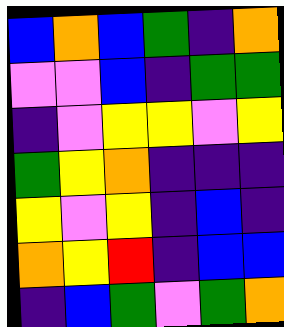[["blue", "orange", "blue", "green", "indigo", "orange"], ["violet", "violet", "blue", "indigo", "green", "green"], ["indigo", "violet", "yellow", "yellow", "violet", "yellow"], ["green", "yellow", "orange", "indigo", "indigo", "indigo"], ["yellow", "violet", "yellow", "indigo", "blue", "indigo"], ["orange", "yellow", "red", "indigo", "blue", "blue"], ["indigo", "blue", "green", "violet", "green", "orange"]]